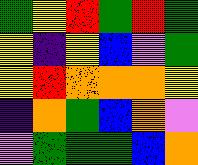[["green", "yellow", "red", "green", "red", "green"], ["yellow", "indigo", "yellow", "blue", "violet", "green"], ["yellow", "red", "orange", "orange", "orange", "yellow"], ["indigo", "orange", "green", "blue", "orange", "violet"], ["violet", "green", "green", "green", "blue", "orange"]]